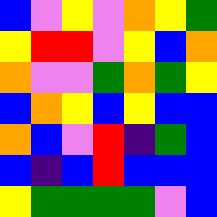[["blue", "violet", "yellow", "violet", "orange", "yellow", "green"], ["yellow", "red", "red", "violet", "yellow", "blue", "orange"], ["orange", "violet", "violet", "green", "orange", "green", "yellow"], ["blue", "orange", "yellow", "blue", "yellow", "blue", "blue"], ["orange", "blue", "violet", "red", "indigo", "green", "blue"], ["blue", "indigo", "blue", "red", "blue", "blue", "blue"], ["yellow", "green", "green", "green", "green", "violet", "blue"]]